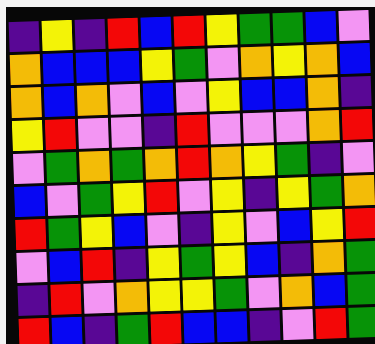[["indigo", "yellow", "indigo", "red", "blue", "red", "yellow", "green", "green", "blue", "violet"], ["orange", "blue", "blue", "blue", "yellow", "green", "violet", "orange", "yellow", "orange", "blue"], ["orange", "blue", "orange", "violet", "blue", "violet", "yellow", "blue", "blue", "orange", "indigo"], ["yellow", "red", "violet", "violet", "indigo", "red", "violet", "violet", "violet", "orange", "red"], ["violet", "green", "orange", "green", "orange", "red", "orange", "yellow", "green", "indigo", "violet"], ["blue", "violet", "green", "yellow", "red", "violet", "yellow", "indigo", "yellow", "green", "orange"], ["red", "green", "yellow", "blue", "violet", "indigo", "yellow", "violet", "blue", "yellow", "red"], ["violet", "blue", "red", "indigo", "yellow", "green", "yellow", "blue", "indigo", "orange", "green"], ["indigo", "red", "violet", "orange", "yellow", "yellow", "green", "violet", "orange", "blue", "green"], ["red", "blue", "indigo", "green", "red", "blue", "blue", "indigo", "violet", "red", "green"]]